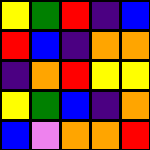[["yellow", "green", "red", "indigo", "blue"], ["red", "blue", "indigo", "orange", "orange"], ["indigo", "orange", "red", "yellow", "yellow"], ["yellow", "green", "blue", "indigo", "orange"], ["blue", "violet", "orange", "orange", "red"]]